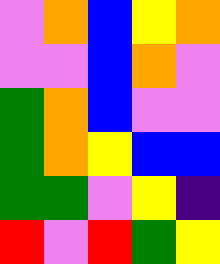[["violet", "orange", "blue", "yellow", "orange"], ["violet", "violet", "blue", "orange", "violet"], ["green", "orange", "blue", "violet", "violet"], ["green", "orange", "yellow", "blue", "blue"], ["green", "green", "violet", "yellow", "indigo"], ["red", "violet", "red", "green", "yellow"]]